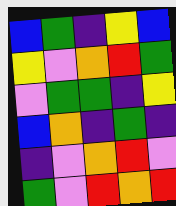[["blue", "green", "indigo", "yellow", "blue"], ["yellow", "violet", "orange", "red", "green"], ["violet", "green", "green", "indigo", "yellow"], ["blue", "orange", "indigo", "green", "indigo"], ["indigo", "violet", "orange", "red", "violet"], ["green", "violet", "red", "orange", "red"]]